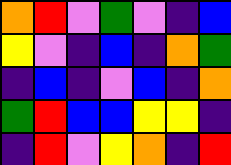[["orange", "red", "violet", "green", "violet", "indigo", "blue"], ["yellow", "violet", "indigo", "blue", "indigo", "orange", "green"], ["indigo", "blue", "indigo", "violet", "blue", "indigo", "orange"], ["green", "red", "blue", "blue", "yellow", "yellow", "indigo"], ["indigo", "red", "violet", "yellow", "orange", "indigo", "red"]]